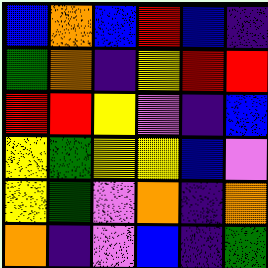[["blue", "orange", "blue", "red", "blue", "indigo"], ["green", "orange", "indigo", "yellow", "red", "red"], ["red", "red", "yellow", "violet", "indigo", "blue"], ["yellow", "green", "yellow", "yellow", "blue", "violet"], ["yellow", "green", "violet", "orange", "indigo", "orange"], ["orange", "indigo", "violet", "blue", "indigo", "green"]]